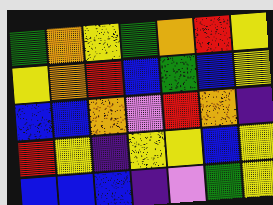[["green", "orange", "yellow", "green", "orange", "red", "yellow"], ["yellow", "orange", "red", "blue", "green", "blue", "yellow"], ["blue", "blue", "orange", "violet", "red", "orange", "indigo"], ["red", "yellow", "indigo", "yellow", "yellow", "blue", "yellow"], ["blue", "blue", "blue", "indigo", "violet", "green", "yellow"]]